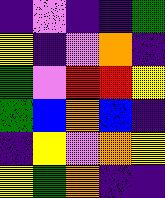[["indigo", "violet", "indigo", "indigo", "green"], ["yellow", "indigo", "violet", "orange", "indigo"], ["green", "violet", "red", "red", "yellow"], ["green", "blue", "orange", "blue", "indigo"], ["indigo", "yellow", "violet", "orange", "yellow"], ["yellow", "green", "orange", "indigo", "indigo"]]